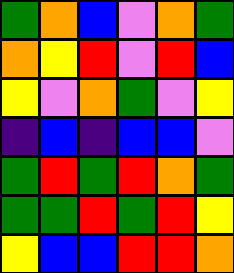[["green", "orange", "blue", "violet", "orange", "green"], ["orange", "yellow", "red", "violet", "red", "blue"], ["yellow", "violet", "orange", "green", "violet", "yellow"], ["indigo", "blue", "indigo", "blue", "blue", "violet"], ["green", "red", "green", "red", "orange", "green"], ["green", "green", "red", "green", "red", "yellow"], ["yellow", "blue", "blue", "red", "red", "orange"]]